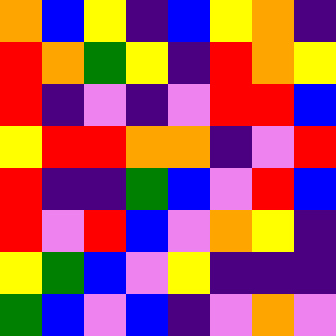[["orange", "blue", "yellow", "indigo", "blue", "yellow", "orange", "indigo"], ["red", "orange", "green", "yellow", "indigo", "red", "orange", "yellow"], ["red", "indigo", "violet", "indigo", "violet", "red", "red", "blue"], ["yellow", "red", "red", "orange", "orange", "indigo", "violet", "red"], ["red", "indigo", "indigo", "green", "blue", "violet", "red", "blue"], ["red", "violet", "red", "blue", "violet", "orange", "yellow", "indigo"], ["yellow", "green", "blue", "violet", "yellow", "indigo", "indigo", "indigo"], ["green", "blue", "violet", "blue", "indigo", "violet", "orange", "violet"]]